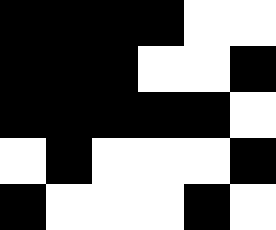[["black", "black", "black", "black", "white", "white"], ["black", "black", "black", "white", "white", "black"], ["black", "black", "black", "black", "black", "white"], ["white", "black", "white", "white", "white", "black"], ["black", "white", "white", "white", "black", "white"]]